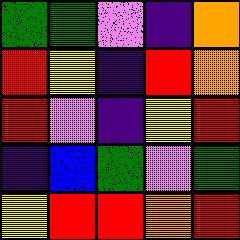[["green", "green", "violet", "indigo", "orange"], ["red", "yellow", "indigo", "red", "orange"], ["red", "violet", "indigo", "yellow", "red"], ["indigo", "blue", "green", "violet", "green"], ["yellow", "red", "red", "orange", "red"]]